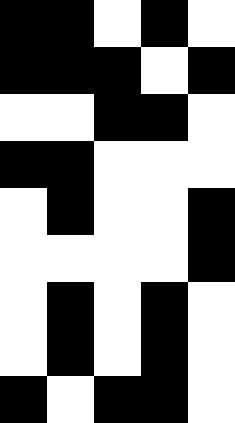[["black", "black", "white", "black", "white"], ["black", "black", "black", "white", "black"], ["white", "white", "black", "black", "white"], ["black", "black", "white", "white", "white"], ["white", "black", "white", "white", "black"], ["white", "white", "white", "white", "black"], ["white", "black", "white", "black", "white"], ["white", "black", "white", "black", "white"], ["black", "white", "black", "black", "white"]]